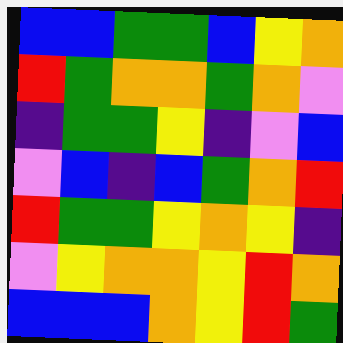[["blue", "blue", "green", "green", "blue", "yellow", "orange"], ["red", "green", "orange", "orange", "green", "orange", "violet"], ["indigo", "green", "green", "yellow", "indigo", "violet", "blue"], ["violet", "blue", "indigo", "blue", "green", "orange", "red"], ["red", "green", "green", "yellow", "orange", "yellow", "indigo"], ["violet", "yellow", "orange", "orange", "yellow", "red", "orange"], ["blue", "blue", "blue", "orange", "yellow", "red", "green"]]